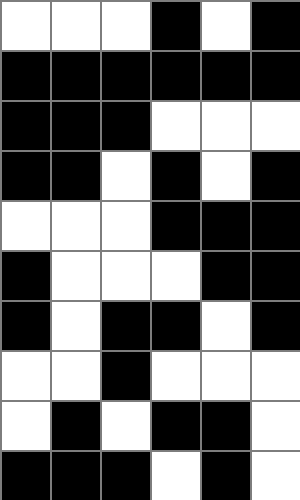[["white", "white", "white", "black", "white", "black"], ["black", "black", "black", "black", "black", "black"], ["black", "black", "black", "white", "white", "white"], ["black", "black", "white", "black", "white", "black"], ["white", "white", "white", "black", "black", "black"], ["black", "white", "white", "white", "black", "black"], ["black", "white", "black", "black", "white", "black"], ["white", "white", "black", "white", "white", "white"], ["white", "black", "white", "black", "black", "white"], ["black", "black", "black", "white", "black", "white"]]